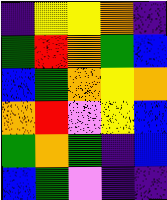[["indigo", "yellow", "yellow", "orange", "indigo"], ["green", "red", "orange", "green", "blue"], ["blue", "green", "orange", "yellow", "orange"], ["orange", "red", "violet", "yellow", "blue"], ["green", "orange", "green", "indigo", "blue"], ["blue", "green", "violet", "indigo", "indigo"]]